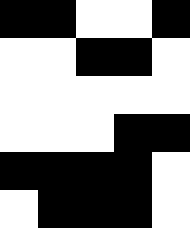[["black", "black", "white", "white", "black"], ["white", "white", "black", "black", "white"], ["white", "white", "white", "white", "white"], ["white", "white", "white", "black", "black"], ["black", "black", "black", "black", "white"], ["white", "black", "black", "black", "white"]]